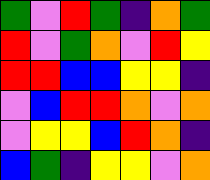[["green", "violet", "red", "green", "indigo", "orange", "green"], ["red", "violet", "green", "orange", "violet", "red", "yellow"], ["red", "red", "blue", "blue", "yellow", "yellow", "indigo"], ["violet", "blue", "red", "red", "orange", "violet", "orange"], ["violet", "yellow", "yellow", "blue", "red", "orange", "indigo"], ["blue", "green", "indigo", "yellow", "yellow", "violet", "orange"]]